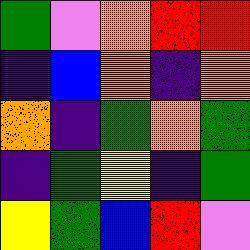[["green", "violet", "orange", "red", "red"], ["indigo", "blue", "orange", "indigo", "orange"], ["orange", "indigo", "green", "orange", "green"], ["indigo", "green", "yellow", "indigo", "green"], ["yellow", "green", "blue", "red", "violet"]]